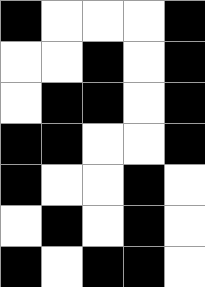[["black", "white", "white", "white", "black"], ["white", "white", "black", "white", "black"], ["white", "black", "black", "white", "black"], ["black", "black", "white", "white", "black"], ["black", "white", "white", "black", "white"], ["white", "black", "white", "black", "white"], ["black", "white", "black", "black", "white"]]